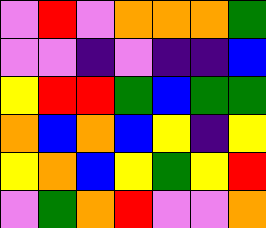[["violet", "red", "violet", "orange", "orange", "orange", "green"], ["violet", "violet", "indigo", "violet", "indigo", "indigo", "blue"], ["yellow", "red", "red", "green", "blue", "green", "green"], ["orange", "blue", "orange", "blue", "yellow", "indigo", "yellow"], ["yellow", "orange", "blue", "yellow", "green", "yellow", "red"], ["violet", "green", "orange", "red", "violet", "violet", "orange"]]